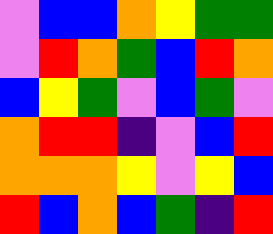[["violet", "blue", "blue", "orange", "yellow", "green", "green"], ["violet", "red", "orange", "green", "blue", "red", "orange"], ["blue", "yellow", "green", "violet", "blue", "green", "violet"], ["orange", "red", "red", "indigo", "violet", "blue", "red"], ["orange", "orange", "orange", "yellow", "violet", "yellow", "blue"], ["red", "blue", "orange", "blue", "green", "indigo", "red"]]